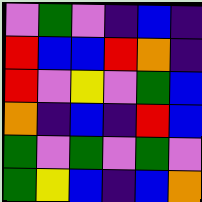[["violet", "green", "violet", "indigo", "blue", "indigo"], ["red", "blue", "blue", "red", "orange", "indigo"], ["red", "violet", "yellow", "violet", "green", "blue"], ["orange", "indigo", "blue", "indigo", "red", "blue"], ["green", "violet", "green", "violet", "green", "violet"], ["green", "yellow", "blue", "indigo", "blue", "orange"]]